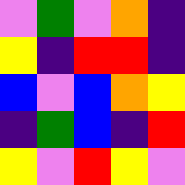[["violet", "green", "violet", "orange", "indigo"], ["yellow", "indigo", "red", "red", "indigo"], ["blue", "violet", "blue", "orange", "yellow"], ["indigo", "green", "blue", "indigo", "red"], ["yellow", "violet", "red", "yellow", "violet"]]